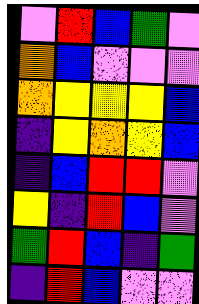[["violet", "red", "blue", "green", "violet"], ["orange", "blue", "violet", "violet", "violet"], ["orange", "yellow", "yellow", "yellow", "blue"], ["indigo", "yellow", "orange", "yellow", "blue"], ["indigo", "blue", "red", "red", "violet"], ["yellow", "indigo", "red", "blue", "violet"], ["green", "red", "blue", "indigo", "green"], ["indigo", "red", "blue", "violet", "violet"]]